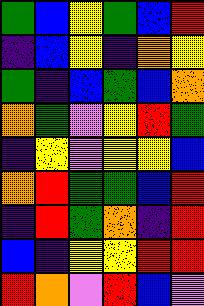[["green", "blue", "yellow", "green", "blue", "red"], ["indigo", "blue", "yellow", "indigo", "orange", "yellow"], ["green", "indigo", "blue", "green", "blue", "orange"], ["orange", "green", "violet", "yellow", "red", "green"], ["indigo", "yellow", "violet", "yellow", "yellow", "blue"], ["orange", "red", "green", "green", "blue", "red"], ["indigo", "red", "green", "orange", "indigo", "red"], ["blue", "indigo", "yellow", "yellow", "red", "red"], ["red", "orange", "violet", "red", "blue", "violet"]]